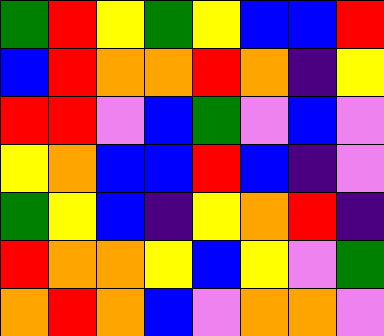[["green", "red", "yellow", "green", "yellow", "blue", "blue", "red"], ["blue", "red", "orange", "orange", "red", "orange", "indigo", "yellow"], ["red", "red", "violet", "blue", "green", "violet", "blue", "violet"], ["yellow", "orange", "blue", "blue", "red", "blue", "indigo", "violet"], ["green", "yellow", "blue", "indigo", "yellow", "orange", "red", "indigo"], ["red", "orange", "orange", "yellow", "blue", "yellow", "violet", "green"], ["orange", "red", "orange", "blue", "violet", "orange", "orange", "violet"]]